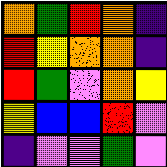[["orange", "green", "red", "orange", "indigo"], ["red", "yellow", "orange", "orange", "indigo"], ["red", "green", "violet", "orange", "yellow"], ["yellow", "blue", "blue", "red", "violet"], ["indigo", "violet", "violet", "green", "violet"]]